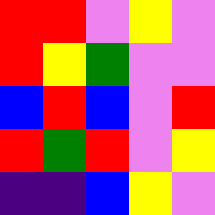[["red", "red", "violet", "yellow", "violet"], ["red", "yellow", "green", "violet", "violet"], ["blue", "red", "blue", "violet", "red"], ["red", "green", "red", "violet", "yellow"], ["indigo", "indigo", "blue", "yellow", "violet"]]